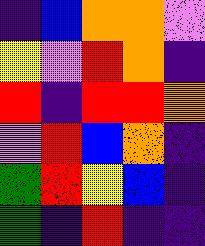[["indigo", "blue", "orange", "orange", "violet"], ["yellow", "violet", "red", "orange", "indigo"], ["red", "indigo", "red", "red", "orange"], ["violet", "red", "blue", "orange", "indigo"], ["green", "red", "yellow", "blue", "indigo"], ["green", "indigo", "red", "indigo", "indigo"]]